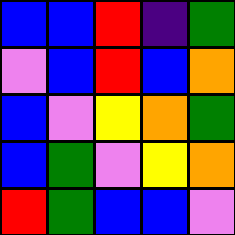[["blue", "blue", "red", "indigo", "green"], ["violet", "blue", "red", "blue", "orange"], ["blue", "violet", "yellow", "orange", "green"], ["blue", "green", "violet", "yellow", "orange"], ["red", "green", "blue", "blue", "violet"]]